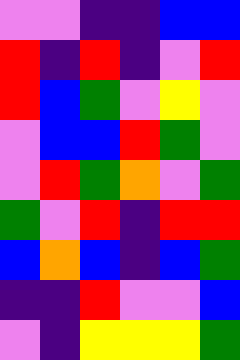[["violet", "violet", "indigo", "indigo", "blue", "blue"], ["red", "indigo", "red", "indigo", "violet", "red"], ["red", "blue", "green", "violet", "yellow", "violet"], ["violet", "blue", "blue", "red", "green", "violet"], ["violet", "red", "green", "orange", "violet", "green"], ["green", "violet", "red", "indigo", "red", "red"], ["blue", "orange", "blue", "indigo", "blue", "green"], ["indigo", "indigo", "red", "violet", "violet", "blue"], ["violet", "indigo", "yellow", "yellow", "yellow", "green"]]